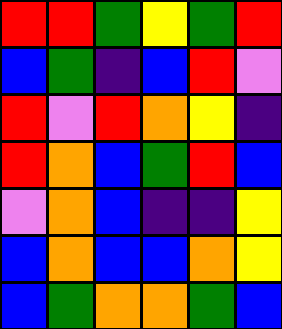[["red", "red", "green", "yellow", "green", "red"], ["blue", "green", "indigo", "blue", "red", "violet"], ["red", "violet", "red", "orange", "yellow", "indigo"], ["red", "orange", "blue", "green", "red", "blue"], ["violet", "orange", "blue", "indigo", "indigo", "yellow"], ["blue", "orange", "blue", "blue", "orange", "yellow"], ["blue", "green", "orange", "orange", "green", "blue"]]